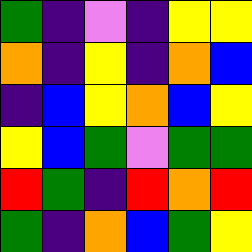[["green", "indigo", "violet", "indigo", "yellow", "yellow"], ["orange", "indigo", "yellow", "indigo", "orange", "blue"], ["indigo", "blue", "yellow", "orange", "blue", "yellow"], ["yellow", "blue", "green", "violet", "green", "green"], ["red", "green", "indigo", "red", "orange", "red"], ["green", "indigo", "orange", "blue", "green", "yellow"]]